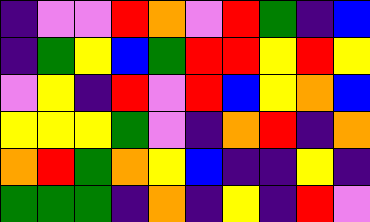[["indigo", "violet", "violet", "red", "orange", "violet", "red", "green", "indigo", "blue"], ["indigo", "green", "yellow", "blue", "green", "red", "red", "yellow", "red", "yellow"], ["violet", "yellow", "indigo", "red", "violet", "red", "blue", "yellow", "orange", "blue"], ["yellow", "yellow", "yellow", "green", "violet", "indigo", "orange", "red", "indigo", "orange"], ["orange", "red", "green", "orange", "yellow", "blue", "indigo", "indigo", "yellow", "indigo"], ["green", "green", "green", "indigo", "orange", "indigo", "yellow", "indigo", "red", "violet"]]